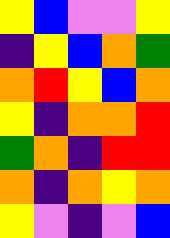[["yellow", "blue", "violet", "violet", "yellow"], ["indigo", "yellow", "blue", "orange", "green"], ["orange", "red", "yellow", "blue", "orange"], ["yellow", "indigo", "orange", "orange", "red"], ["green", "orange", "indigo", "red", "red"], ["orange", "indigo", "orange", "yellow", "orange"], ["yellow", "violet", "indigo", "violet", "blue"]]